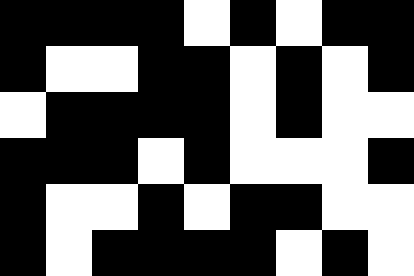[["black", "black", "black", "black", "white", "black", "white", "black", "black"], ["black", "white", "white", "black", "black", "white", "black", "white", "black"], ["white", "black", "black", "black", "black", "white", "black", "white", "white"], ["black", "black", "black", "white", "black", "white", "white", "white", "black"], ["black", "white", "white", "black", "white", "black", "black", "white", "white"], ["black", "white", "black", "black", "black", "black", "white", "black", "white"]]